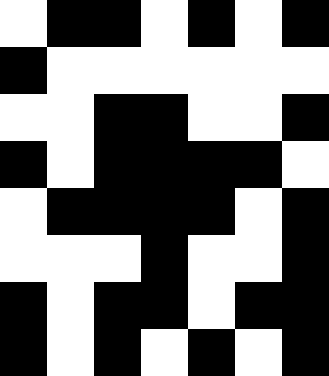[["white", "black", "black", "white", "black", "white", "black"], ["black", "white", "white", "white", "white", "white", "white"], ["white", "white", "black", "black", "white", "white", "black"], ["black", "white", "black", "black", "black", "black", "white"], ["white", "black", "black", "black", "black", "white", "black"], ["white", "white", "white", "black", "white", "white", "black"], ["black", "white", "black", "black", "white", "black", "black"], ["black", "white", "black", "white", "black", "white", "black"]]